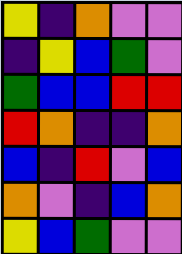[["yellow", "indigo", "orange", "violet", "violet"], ["indigo", "yellow", "blue", "green", "violet"], ["green", "blue", "blue", "red", "red"], ["red", "orange", "indigo", "indigo", "orange"], ["blue", "indigo", "red", "violet", "blue"], ["orange", "violet", "indigo", "blue", "orange"], ["yellow", "blue", "green", "violet", "violet"]]